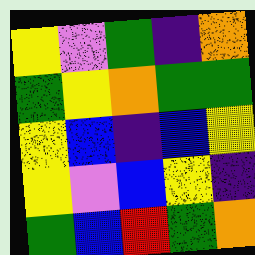[["yellow", "violet", "green", "indigo", "orange"], ["green", "yellow", "orange", "green", "green"], ["yellow", "blue", "indigo", "blue", "yellow"], ["yellow", "violet", "blue", "yellow", "indigo"], ["green", "blue", "red", "green", "orange"]]